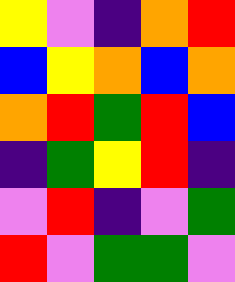[["yellow", "violet", "indigo", "orange", "red"], ["blue", "yellow", "orange", "blue", "orange"], ["orange", "red", "green", "red", "blue"], ["indigo", "green", "yellow", "red", "indigo"], ["violet", "red", "indigo", "violet", "green"], ["red", "violet", "green", "green", "violet"]]